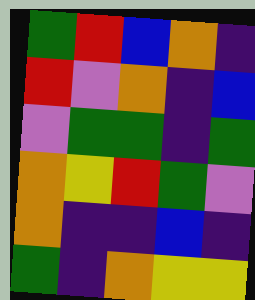[["green", "red", "blue", "orange", "indigo"], ["red", "violet", "orange", "indigo", "blue"], ["violet", "green", "green", "indigo", "green"], ["orange", "yellow", "red", "green", "violet"], ["orange", "indigo", "indigo", "blue", "indigo"], ["green", "indigo", "orange", "yellow", "yellow"]]